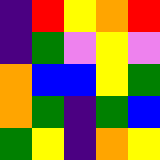[["indigo", "red", "yellow", "orange", "red"], ["indigo", "green", "violet", "yellow", "violet"], ["orange", "blue", "blue", "yellow", "green"], ["orange", "green", "indigo", "green", "blue"], ["green", "yellow", "indigo", "orange", "yellow"]]